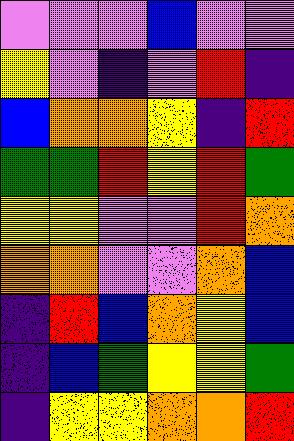[["violet", "violet", "violet", "blue", "violet", "violet"], ["yellow", "violet", "indigo", "violet", "red", "indigo"], ["blue", "orange", "orange", "yellow", "indigo", "red"], ["green", "green", "red", "yellow", "red", "green"], ["yellow", "yellow", "violet", "violet", "red", "orange"], ["orange", "orange", "violet", "violet", "orange", "blue"], ["indigo", "red", "blue", "orange", "yellow", "blue"], ["indigo", "blue", "green", "yellow", "yellow", "green"], ["indigo", "yellow", "yellow", "orange", "orange", "red"]]